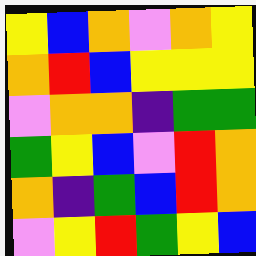[["yellow", "blue", "orange", "violet", "orange", "yellow"], ["orange", "red", "blue", "yellow", "yellow", "yellow"], ["violet", "orange", "orange", "indigo", "green", "green"], ["green", "yellow", "blue", "violet", "red", "orange"], ["orange", "indigo", "green", "blue", "red", "orange"], ["violet", "yellow", "red", "green", "yellow", "blue"]]